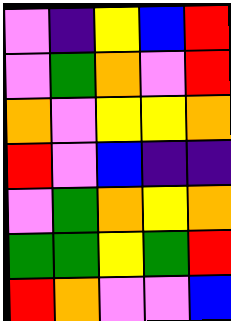[["violet", "indigo", "yellow", "blue", "red"], ["violet", "green", "orange", "violet", "red"], ["orange", "violet", "yellow", "yellow", "orange"], ["red", "violet", "blue", "indigo", "indigo"], ["violet", "green", "orange", "yellow", "orange"], ["green", "green", "yellow", "green", "red"], ["red", "orange", "violet", "violet", "blue"]]